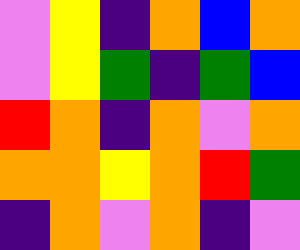[["violet", "yellow", "indigo", "orange", "blue", "orange"], ["violet", "yellow", "green", "indigo", "green", "blue"], ["red", "orange", "indigo", "orange", "violet", "orange"], ["orange", "orange", "yellow", "orange", "red", "green"], ["indigo", "orange", "violet", "orange", "indigo", "violet"]]